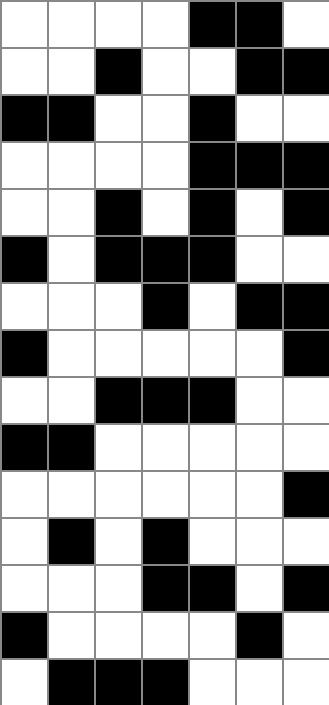[["white", "white", "white", "white", "black", "black", "white"], ["white", "white", "black", "white", "white", "black", "black"], ["black", "black", "white", "white", "black", "white", "white"], ["white", "white", "white", "white", "black", "black", "black"], ["white", "white", "black", "white", "black", "white", "black"], ["black", "white", "black", "black", "black", "white", "white"], ["white", "white", "white", "black", "white", "black", "black"], ["black", "white", "white", "white", "white", "white", "black"], ["white", "white", "black", "black", "black", "white", "white"], ["black", "black", "white", "white", "white", "white", "white"], ["white", "white", "white", "white", "white", "white", "black"], ["white", "black", "white", "black", "white", "white", "white"], ["white", "white", "white", "black", "black", "white", "black"], ["black", "white", "white", "white", "white", "black", "white"], ["white", "black", "black", "black", "white", "white", "white"]]